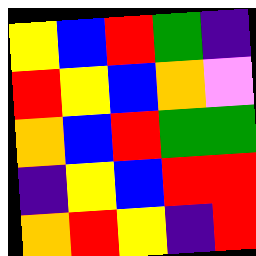[["yellow", "blue", "red", "green", "indigo"], ["red", "yellow", "blue", "orange", "violet"], ["orange", "blue", "red", "green", "green"], ["indigo", "yellow", "blue", "red", "red"], ["orange", "red", "yellow", "indigo", "red"]]